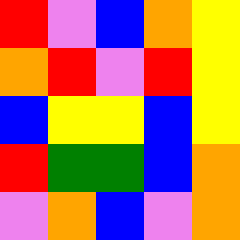[["red", "violet", "blue", "orange", "yellow"], ["orange", "red", "violet", "red", "yellow"], ["blue", "yellow", "yellow", "blue", "yellow"], ["red", "green", "green", "blue", "orange"], ["violet", "orange", "blue", "violet", "orange"]]